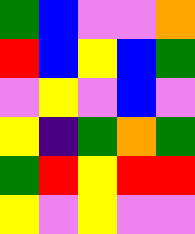[["green", "blue", "violet", "violet", "orange"], ["red", "blue", "yellow", "blue", "green"], ["violet", "yellow", "violet", "blue", "violet"], ["yellow", "indigo", "green", "orange", "green"], ["green", "red", "yellow", "red", "red"], ["yellow", "violet", "yellow", "violet", "violet"]]